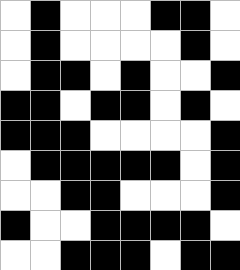[["white", "black", "white", "white", "white", "black", "black", "white"], ["white", "black", "white", "white", "white", "white", "black", "white"], ["white", "black", "black", "white", "black", "white", "white", "black"], ["black", "black", "white", "black", "black", "white", "black", "white"], ["black", "black", "black", "white", "white", "white", "white", "black"], ["white", "black", "black", "black", "black", "black", "white", "black"], ["white", "white", "black", "black", "white", "white", "white", "black"], ["black", "white", "white", "black", "black", "black", "black", "white"], ["white", "white", "black", "black", "black", "white", "black", "black"]]